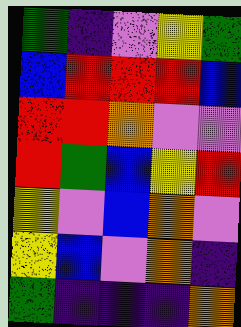[["green", "indigo", "violet", "yellow", "green"], ["blue", "red", "red", "red", "blue"], ["red", "red", "orange", "violet", "violet"], ["red", "green", "blue", "yellow", "red"], ["yellow", "violet", "blue", "orange", "violet"], ["yellow", "blue", "violet", "orange", "indigo"], ["green", "indigo", "indigo", "indigo", "orange"]]